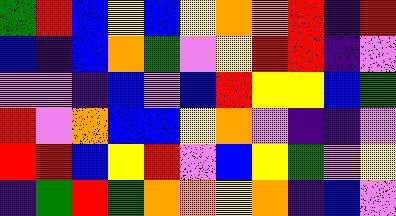[["green", "red", "blue", "yellow", "blue", "yellow", "orange", "orange", "red", "indigo", "red"], ["blue", "indigo", "blue", "orange", "green", "violet", "yellow", "red", "red", "indigo", "violet"], ["violet", "violet", "indigo", "blue", "violet", "blue", "red", "yellow", "yellow", "blue", "green"], ["red", "violet", "orange", "blue", "blue", "yellow", "orange", "violet", "indigo", "indigo", "violet"], ["red", "red", "blue", "yellow", "red", "violet", "blue", "yellow", "green", "violet", "yellow"], ["indigo", "green", "red", "green", "orange", "orange", "yellow", "orange", "indigo", "blue", "violet"]]